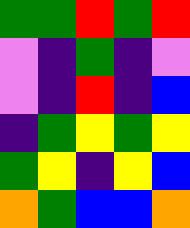[["green", "green", "red", "green", "red"], ["violet", "indigo", "green", "indigo", "violet"], ["violet", "indigo", "red", "indigo", "blue"], ["indigo", "green", "yellow", "green", "yellow"], ["green", "yellow", "indigo", "yellow", "blue"], ["orange", "green", "blue", "blue", "orange"]]